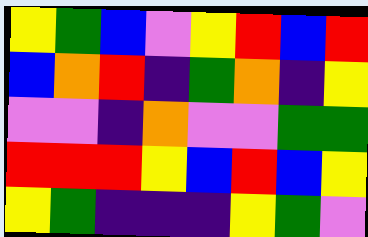[["yellow", "green", "blue", "violet", "yellow", "red", "blue", "red"], ["blue", "orange", "red", "indigo", "green", "orange", "indigo", "yellow"], ["violet", "violet", "indigo", "orange", "violet", "violet", "green", "green"], ["red", "red", "red", "yellow", "blue", "red", "blue", "yellow"], ["yellow", "green", "indigo", "indigo", "indigo", "yellow", "green", "violet"]]